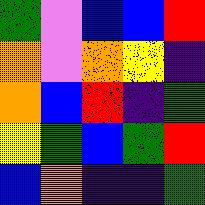[["green", "violet", "blue", "blue", "red"], ["orange", "violet", "orange", "yellow", "indigo"], ["orange", "blue", "red", "indigo", "green"], ["yellow", "green", "blue", "green", "red"], ["blue", "orange", "indigo", "indigo", "green"]]